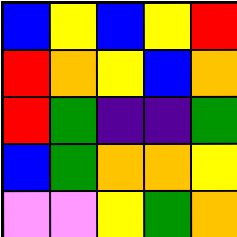[["blue", "yellow", "blue", "yellow", "red"], ["red", "orange", "yellow", "blue", "orange"], ["red", "green", "indigo", "indigo", "green"], ["blue", "green", "orange", "orange", "yellow"], ["violet", "violet", "yellow", "green", "orange"]]